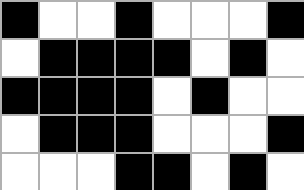[["black", "white", "white", "black", "white", "white", "white", "black"], ["white", "black", "black", "black", "black", "white", "black", "white"], ["black", "black", "black", "black", "white", "black", "white", "white"], ["white", "black", "black", "black", "white", "white", "white", "black"], ["white", "white", "white", "black", "black", "white", "black", "white"]]